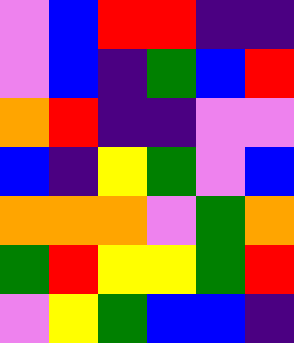[["violet", "blue", "red", "red", "indigo", "indigo"], ["violet", "blue", "indigo", "green", "blue", "red"], ["orange", "red", "indigo", "indigo", "violet", "violet"], ["blue", "indigo", "yellow", "green", "violet", "blue"], ["orange", "orange", "orange", "violet", "green", "orange"], ["green", "red", "yellow", "yellow", "green", "red"], ["violet", "yellow", "green", "blue", "blue", "indigo"]]